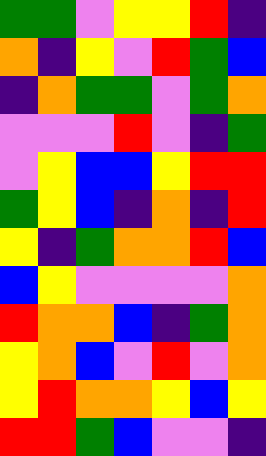[["green", "green", "violet", "yellow", "yellow", "red", "indigo"], ["orange", "indigo", "yellow", "violet", "red", "green", "blue"], ["indigo", "orange", "green", "green", "violet", "green", "orange"], ["violet", "violet", "violet", "red", "violet", "indigo", "green"], ["violet", "yellow", "blue", "blue", "yellow", "red", "red"], ["green", "yellow", "blue", "indigo", "orange", "indigo", "red"], ["yellow", "indigo", "green", "orange", "orange", "red", "blue"], ["blue", "yellow", "violet", "violet", "violet", "violet", "orange"], ["red", "orange", "orange", "blue", "indigo", "green", "orange"], ["yellow", "orange", "blue", "violet", "red", "violet", "orange"], ["yellow", "red", "orange", "orange", "yellow", "blue", "yellow"], ["red", "red", "green", "blue", "violet", "violet", "indigo"]]